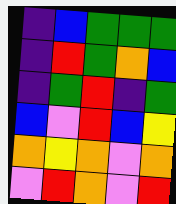[["indigo", "blue", "green", "green", "green"], ["indigo", "red", "green", "orange", "blue"], ["indigo", "green", "red", "indigo", "green"], ["blue", "violet", "red", "blue", "yellow"], ["orange", "yellow", "orange", "violet", "orange"], ["violet", "red", "orange", "violet", "red"]]